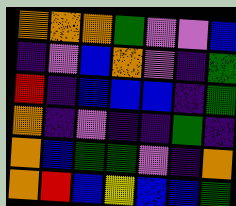[["orange", "orange", "orange", "green", "violet", "violet", "blue"], ["indigo", "violet", "blue", "orange", "violet", "indigo", "green"], ["red", "indigo", "blue", "blue", "blue", "indigo", "green"], ["orange", "indigo", "violet", "indigo", "indigo", "green", "indigo"], ["orange", "blue", "green", "green", "violet", "indigo", "orange"], ["orange", "red", "blue", "yellow", "blue", "blue", "green"]]